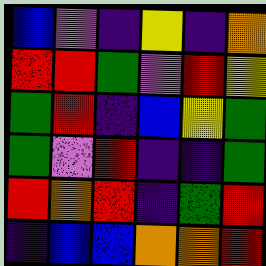[["blue", "violet", "indigo", "yellow", "indigo", "orange"], ["red", "red", "green", "violet", "red", "yellow"], ["green", "red", "indigo", "blue", "yellow", "green"], ["green", "violet", "red", "indigo", "indigo", "green"], ["red", "orange", "red", "indigo", "green", "red"], ["indigo", "blue", "blue", "orange", "orange", "red"]]